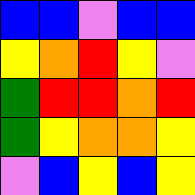[["blue", "blue", "violet", "blue", "blue"], ["yellow", "orange", "red", "yellow", "violet"], ["green", "red", "red", "orange", "red"], ["green", "yellow", "orange", "orange", "yellow"], ["violet", "blue", "yellow", "blue", "yellow"]]